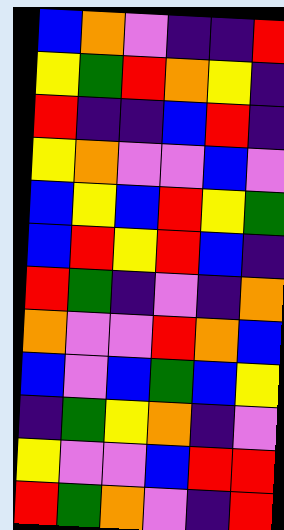[["blue", "orange", "violet", "indigo", "indigo", "red"], ["yellow", "green", "red", "orange", "yellow", "indigo"], ["red", "indigo", "indigo", "blue", "red", "indigo"], ["yellow", "orange", "violet", "violet", "blue", "violet"], ["blue", "yellow", "blue", "red", "yellow", "green"], ["blue", "red", "yellow", "red", "blue", "indigo"], ["red", "green", "indigo", "violet", "indigo", "orange"], ["orange", "violet", "violet", "red", "orange", "blue"], ["blue", "violet", "blue", "green", "blue", "yellow"], ["indigo", "green", "yellow", "orange", "indigo", "violet"], ["yellow", "violet", "violet", "blue", "red", "red"], ["red", "green", "orange", "violet", "indigo", "red"]]